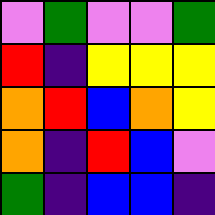[["violet", "green", "violet", "violet", "green"], ["red", "indigo", "yellow", "yellow", "yellow"], ["orange", "red", "blue", "orange", "yellow"], ["orange", "indigo", "red", "blue", "violet"], ["green", "indigo", "blue", "blue", "indigo"]]